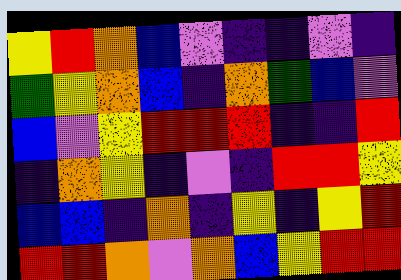[["yellow", "red", "orange", "blue", "violet", "indigo", "indigo", "violet", "indigo"], ["green", "yellow", "orange", "blue", "indigo", "orange", "green", "blue", "violet"], ["blue", "violet", "yellow", "red", "red", "red", "indigo", "indigo", "red"], ["indigo", "orange", "yellow", "indigo", "violet", "indigo", "red", "red", "yellow"], ["blue", "blue", "indigo", "orange", "indigo", "yellow", "indigo", "yellow", "red"], ["red", "red", "orange", "violet", "orange", "blue", "yellow", "red", "red"]]